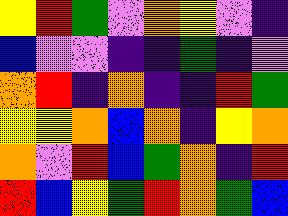[["yellow", "red", "green", "violet", "orange", "yellow", "violet", "indigo"], ["blue", "violet", "violet", "indigo", "indigo", "green", "indigo", "violet"], ["orange", "red", "indigo", "orange", "indigo", "indigo", "red", "green"], ["yellow", "yellow", "orange", "blue", "orange", "indigo", "yellow", "orange"], ["orange", "violet", "red", "blue", "green", "orange", "indigo", "red"], ["red", "blue", "yellow", "green", "red", "orange", "green", "blue"]]